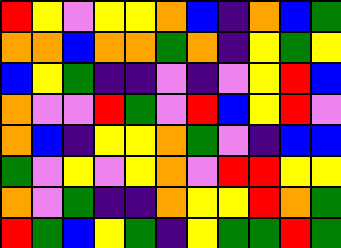[["red", "yellow", "violet", "yellow", "yellow", "orange", "blue", "indigo", "orange", "blue", "green"], ["orange", "orange", "blue", "orange", "orange", "green", "orange", "indigo", "yellow", "green", "yellow"], ["blue", "yellow", "green", "indigo", "indigo", "violet", "indigo", "violet", "yellow", "red", "blue"], ["orange", "violet", "violet", "red", "green", "violet", "red", "blue", "yellow", "red", "violet"], ["orange", "blue", "indigo", "yellow", "yellow", "orange", "green", "violet", "indigo", "blue", "blue"], ["green", "violet", "yellow", "violet", "yellow", "orange", "violet", "red", "red", "yellow", "yellow"], ["orange", "violet", "green", "indigo", "indigo", "orange", "yellow", "yellow", "red", "orange", "green"], ["red", "green", "blue", "yellow", "green", "indigo", "yellow", "green", "green", "red", "green"]]